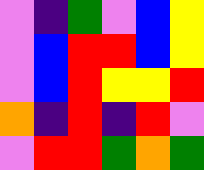[["violet", "indigo", "green", "violet", "blue", "yellow"], ["violet", "blue", "red", "red", "blue", "yellow"], ["violet", "blue", "red", "yellow", "yellow", "red"], ["orange", "indigo", "red", "indigo", "red", "violet"], ["violet", "red", "red", "green", "orange", "green"]]